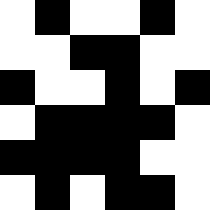[["white", "black", "white", "white", "black", "white"], ["white", "white", "black", "black", "white", "white"], ["black", "white", "white", "black", "white", "black"], ["white", "black", "black", "black", "black", "white"], ["black", "black", "black", "black", "white", "white"], ["white", "black", "white", "black", "black", "white"]]